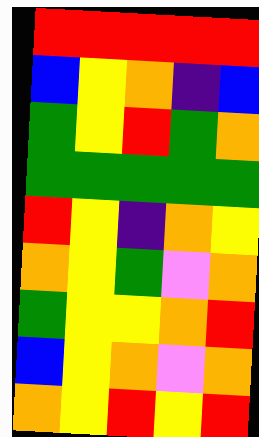[["red", "red", "red", "red", "red"], ["blue", "yellow", "orange", "indigo", "blue"], ["green", "yellow", "red", "green", "orange"], ["green", "green", "green", "green", "green"], ["red", "yellow", "indigo", "orange", "yellow"], ["orange", "yellow", "green", "violet", "orange"], ["green", "yellow", "yellow", "orange", "red"], ["blue", "yellow", "orange", "violet", "orange"], ["orange", "yellow", "red", "yellow", "red"]]